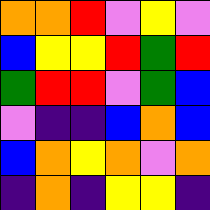[["orange", "orange", "red", "violet", "yellow", "violet"], ["blue", "yellow", "yellow", "red", "green", "red"], ["green", "red", "red", "violet", "green", "blue"], ["violet", "indigo", "indigo", "blue", "orange", "blue"], ["blue", "orange", "yellow", "orange", "violet", "orange"], ["indigo", "orange", "indigo", "yellow", "yellow", "indigo"]]